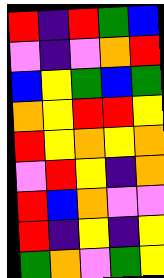[["red", "indigo", "red", "green", "blue"], ["violet", "indigo", "violet", "orange", "red"], ["blue", "yellow", "green", "blue", "green"], ["orange", "yellow", "red", "red", "yellow"], ["red", "yellow", "orange", "yellow", "orange"], ["violet", "red", "yellow", "indigo", "orange"], ["red", "blue", "orange", "violet", "violet"], ["red", "indigo", "yellow", "indigo", "yellow"], ["green", "orange", "violet", "green", "yellow"]]